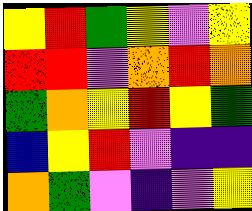[["yellow", "red", "green", "yellow", "violet", "yellow"], ["red", "red", "violet", "orange", "red", "orange"], ["green", "orange", "yellow", "red", "yellow", "green"], ["blue", "yellow", "red", "violet", "indigo", "indigo"], ["orange", "green", "violet", "indigo", "violet", "yellow"]]